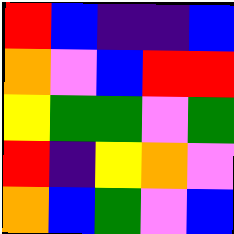[["red", "blue", "indigo", "indigo", "blue"], ["orange", "violet", "blue", "red", "red"], ["yellow", "green", "green", "violet", "green"], ["red", "indigo", "yellow", "orange", "violet"], ["orange", "blue", "green", "violet", "blue"]]